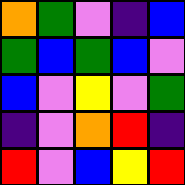[["orange", "green", "violet", "indigo", "blue"], ["green", "blue", "green", "blue", "violet"], ["blue", "violet", "yellow", "violet", "green"], ["indigo", "violet", "orange", "red", "indigo"], ["red", "violet", "blue", "yellow", "red"]]